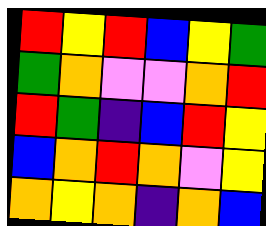[["red", "yellow", "red", "blue", "yellow", "green"], ["green", "orange", "violet", "violet", "orange", "red"], ["red", "green", "indigo", "blue", "red", "yellow"], ["blue", "orange", "red", "orange", "violet", "yellow"], ["orange", "yellow", "orange", "indigo", "orange", "blue"]]